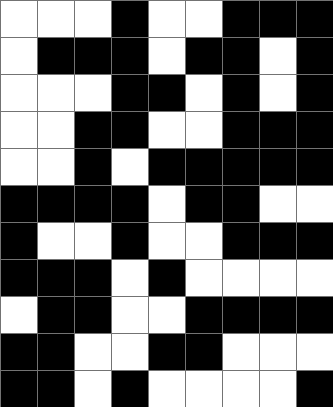[["white", "white", "white", "black", "white", "white", "black", "black", "black"], ["white", "black", "black", "black", "white", "black", "black", "white", "black"], ["white", "white", "white", "black", "black", "white", "black", "white", "black"], ["white", "white", "black", "black", "white", "white", "black", "black", "black"], ["white", "white", "black", "white", "black", "black", "black", "black", "black"], ["black", "black", "black", "black", "white", "black", "black", "white", "white"], ["black", "white", "white", "black", "white", "white", "black", "black", "black"], ["black", "black", "black", "white", "black", "white", "white", "white", "white"], ["white", "black", "black", "white", "white", "black", "black", "black", "black"], ["black", "black", "white", "white", "black", "black", "white", "white", "white"], ["black", "black", "white", "black", "white", "white", "white", "white", "black"]]